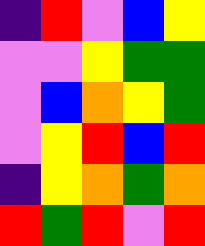[["indigo", "red", "violet", "blue", "yellow"], ["violet", "violet", "yellow", "green", "green"], ["violet", "blue", "orange", "yellow", "green"], ["violet", "yellow", "red", "blue", "red"], ["indigo", "yellow", "orange", "green", "orange"], ["red", "green", "red", "violet", "red"]]